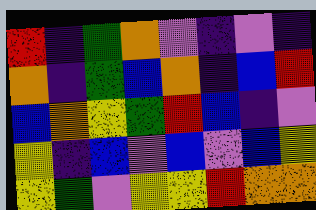[["red", "indigo", "green", "orange", "violet", "indigo", "violet", "indigo"], ["orange", "indigo", "green", "blue", "orange", "indigo", "blue", "red"], ["blue", "orange", "yellow", "green", "red", "blue", "indigo", "violet"], ["yellow", "indigo", "blue", "violet", "blue", "violet", "blue", "yellow"], ["yellow", "green", "violet", "yellow", "yellow", "red", "orange", "orange"]]